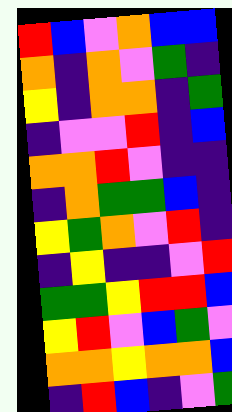[["red", "blue", "violet", "orange", "blue", "blue"], ["orange", "indigo", "orange", "violet", "green", "indigo"], ["yellow", "indigo", "orange", "orange", "indigo", "green"], ["indigo", "violet", "violet", "red", "indigo", "blue"], ["orange", "orange", "red", "violet", "indigo", "indigo"], ["indigo", "orange", "green", "green", "blue", "indigo"], ["yellow", "green", "orange", "violet", "red", "indigo"], ["indigo", "yellow", "indigo", "indigo", "violet", "red"], ["green", "green", "yellow", "red", "red", "blue"], ["yellow", "red", "violet", "blue", "green", "violet"], ["orange", "orange", "yellow", "orange", "orange", "blue"], ["indigo", "red", "blue", "indigo", "violet", "green"]]